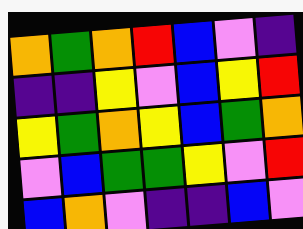[["orange", "green", "orange", "red", "blue", "violet", "indigo"], ["indigo", "indigo", "yellow", "violet", "blue", "yellow", "red"], ["yellow", "green", "orange", "yellow", "blue", "green", "orange"], ["violet", "blue", "green", "green", "yellow", "violet", "red"], ["blue", "orange", "violet", "indigo", "indigo", "blue", "violet"]]